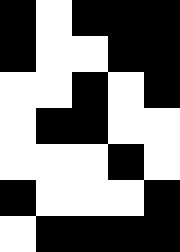[["black", "white", "black", "black", "black"], ["black", "white", "white", "black", "black"], ["white", "white", "black", "white", "black"], ["white", "black", "black", "white", "white"], ["white", "white", "white", "black", "white"], ["black", "white", "white", "white", "black"], ["white", "black", "black", "black", "black"]]